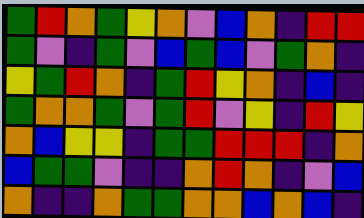[["green", "red", "orange", "green", "yellow", "orange", "violet", "blue", "orange", "indigo", "red", "red"], ["green", "violet", "indigo", "green", "violet", "blue", "green", "blue", "violet", "green", "orange", "indigo"], ["yellow", "green", "red", "orange", "indigo", "green", "red", "yellow", "orange", "indigo", "blue", "indigo"], ["green", "orange", "orange", "green", "violet", "green", "red", "violet", "yellow", "indigo", "red", "yellow"], ["orange", "blue", "yellow", "yellow", "indigo", "green", "green", "red", "red", "red", "indigo", "orange"], ["blue", "green", "green", "violet", "indigo", "indigo", "orange", "red", "orange", "indigo", "violet", "blue"], ["orange", "indigo", "indigo", "orange", "green", "green", "orange", "orange", "blue", "orange", "blue", "indigo"]]